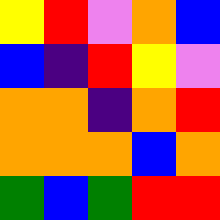[["yellow", "red", "violet", "orange", "blue"], ["blue", "indigo", "red", "yellow", "violet"], ["orange", "orange", "indigo", "orange", "red"], ["orange", "orange", "orange", "blue", "orange"], ["green", "blue", "green", "red", "red"]]